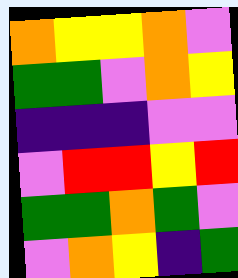[["orange", "yellow", "yellow", "orange", "violet"], ["green", "green", "violet", "orange", "yellow"], ["indigo", "indigo", "indigo", "violet", "violet"], ["violet", "red", "red", "yellow", "red"], ["green", "green", "orange", "green", "violet"], ["violet", "orange", "yellow", "indigo", "green"]]